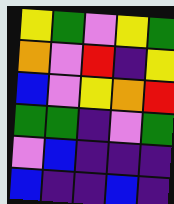[["yellow", "green", "violet", "yellow", "green"], ["orange", "violet", "red", "indigo", "yellow"], ["blue", "violet", "yellow", "orange", "red"], ["green", "green", "indigo", "violet", "green"], ["violet", "blue", "indigo", "indigo", "indigo"], ["blue", "indigo", "indigo", "blue", "indigo"]]